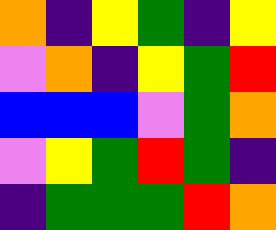[["orange", "indigo", "yellow", "green", "indigo", "yellow"], ["violet", "orange", "indigo", "yellow", "green", "red"], ["blue", "blue", "blue", "violet", "green", "orange"], ["violet", "yellow", "green", "red", "green", "indigo"], ["indigo", "green", "green", "green", "red", "orange"]]